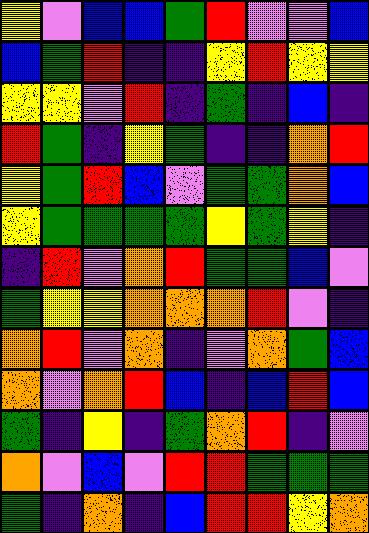[["yellow", "violet", "blue", "blue", "green", "red", "violet", "violet", "blue"], ["blue", "green", "red", "indigo", "indigo", "yellow", "red", "yellow", "yellow"], ["yellow", "yellow", "violet", "red", "indigo", "green", "indigo", "blue", "indigo"], ["red", "green", "indigo", "yellow", "green", "indigo", "indigo", "orange", "red"], ["yellow", "green", "red", "blue", "violet", "green", "green", "orange", "blue"], ["yellow", "green", "green", "green", "green", "yellow", "green", "yellow", "indigo"], ["indigo", "red", "violet", "orange", "red", "green", "green", "blue", "violet"], ["green", "yellow", "yellow", "orange", "orange", "orange", "red", "violet", "indigo"], ["orange", "red", "violet", "orange", "indigo", "violet", "orange", "green", "blue"], ["orange", "violet", "orange", "red", "blue", "indigo", "blue", "red", "blue"], ["green", "indigo", "yellow", "indigo", "green", "orange", "red", "indigo", "violet"], ["orange", "violet", "blue", "violet", "red", "red", "green", "green", "green"], ["green", "indigo", "orange", "indigo", "blue", "red", "red", "yellow", "orange"]]